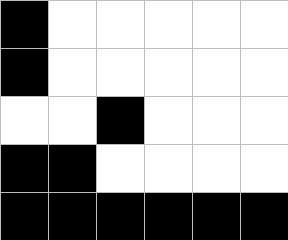[["black", "white", "white", "white", "white", "white"], ["black", "white", "white", "white", "white", "white"], ["white", "white", "black", "white", "white", "white"], ["black", "black", "white", "white", "white", "white"], ["black", "black", "black", "black", "black", "black"]]